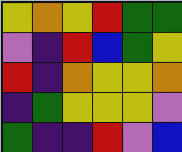[["yellow", "orange", "yellow", "red", "green", "green"], ["violet", "indigo", "red", "blue", "green", "yellow"], ["red", "indigo", "orange", "yellow", "yellow", "orange"], ["indigo", "green", "yellow", "yellow", "yellow", "violet"], ["green", "indigo", "indigo", "red", "violet", "blue"]]